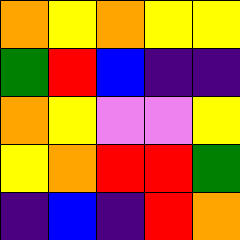[["orange", "yellow", "orange", "yellow", "yellow"], ["green", "red", "blue", "indigo", "indigo"], ["orange", "yellow", "violet", "violet", "yellow"], ["yellow", "orange", "red", "red", "green"], ["indigo", "blue", "indigo", "red", "orange"]]